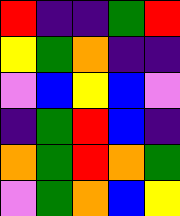[["red", "indigo", "indigo", "green", "red"], ["yellow", "green", "orange", "indigo", "indigo"], ["violet", "blue", "yellow", "blue", "violet"], ["indigo", "green", "red", "blue", "indigo"], ["orange", "green", "red", "orange", "green"], ["violet", "green", "orange", "blue", "yellow"]]